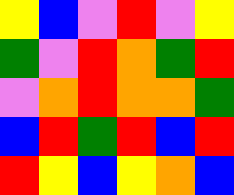[["yellow", "blue", "violet", "red", "violet", "yellow"], ["green", "violet", "red", "orange", "green", "red"], ["violet", "orange", "red", "orange", "orange", "green"], ["blue", "red", "green", "red", "blue", "red"], ["red", "yellow", "blue", "yellow", "orange", "blue"]]